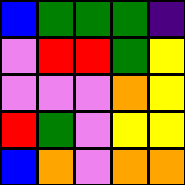[["blue", "green", "green", "green", "indigo"], ["violet", "red", "red", "green", "yellow"], ["violet", "violet", "violet", "orange", "yellow"], ["red", "green", "violet", "yellow", "yellow"], ["blue", "orange", "violet", "orange", "orange"]]